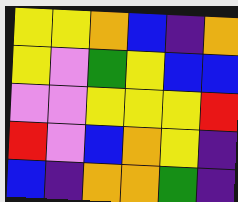[["yellow", "yellow", "orange", "blue", "indigo", "orange"], ["yellow", "violet", "green", "yellow", "blue", "blue"], ["violet", "violet", "yellow", "yellow", "yellow", "red"], ["red", "violet", "blue", "orange", "yellow", "indigo"], ["blue", "indigo", "orange", "orange", "green", "indigo"]]